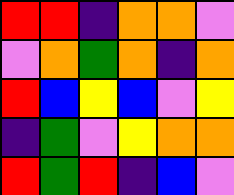[["red", "red", "indigo", "orange", "orange", "violet"], ["violet", "orange", "green", "orange", "indigo", "orange"], ["red", "blue", "yellow", "blue", "violet", "yellow"], ["indigo", "green", "violet", "yellow", "orange", "orange"], ["red", "green", "red", "indigo", "blue", "violet"]]